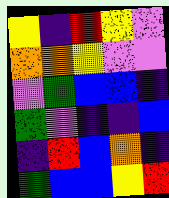[["yellow", "indigo", "red", "yellow", "violet"], ["orange", "orange", "yellow", "violet", "violet"], ["violet", "green", "blue", "blue", "indigo"], ["green", "violet", "indigo", "indigo", "blue"], ["indigo", "red", "blue", "orange", "indigo"], ["green", "blue", "blue", "yellow", "red"]]